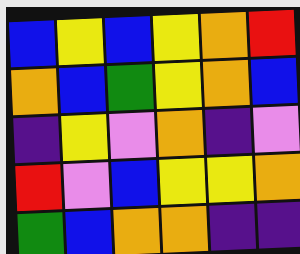[["blue", "yellow", "blue", "yellow", "orange", "red"], ["orange", "blue", "green", "yellow", "orange", "blue"], ["indigo", "yellow", "violet", "orange", "indigo", "violet"], ["red", "violet", "blue", "yellow", "yellow", "orange"], ["green", "blue", "orange", "orange", "indigo", "indigo"]]